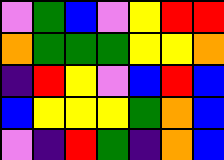[["violet", "green", "blue", "violet", "yellow", "red", "red"], ["orange", "green", "green", "green", "yellow", "yellow", "orange"], ["indigo", "red", "yellow", "violet", "blue", "red", "blue"], ["blue", "yellow", "yellow", "yellow", "green", "orange", "blue"], ["violet", "indigo", "red", "green", "indigo", "orange", "blue"]]